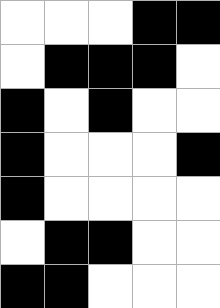[["white", "white", "white", "black", "black"], ["white", "black", "black", "black", "white"], ["black", "white", "black", "white", "white"], ["black", "white", "white", "white", "black"], ["black", "white", "white", "white", "white"], ["white", "black", "black", "white", "white"], ["black", "black", "white", "white", "white"]]